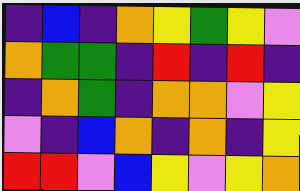[["indigo", "blue", "indigo", "orange", "yellow", "green", "yellow", "violet"], ["orange", "green", "green", "indigo", "red", "indigo", "red", "indigo"], ["indigo", "orange", "green", "indigo", "orange", "orange", "violet", "yellow"], ["violet", "indigo", "blue", "orange", "indigo", "orange", "indigo", "yellow"], ["red", "red", "violet", "blue", "yellow", "violet", "yellow", "orange"]]